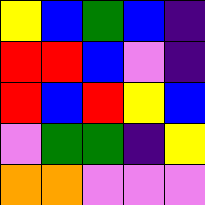[["yellow", "blue", "green", "blue", "indigo"], ["red", "red", "blue", "violet", "indigo"], ["red", "blue", "red", "yellow", "blue"], ["violet", "green", "green", "indigo", "yellow"], ["orange", "orange", "violet", "violet", "violet"]]